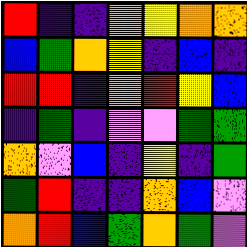[["red", "indigo", "indigo", "orange", "yellow", "orange", "orange"], ["blue", "green", "orange", "yellow", "indigo", "blue", "indigo"], ["red", "red", "indigo", "orange", "red", "yellow", "blue"], ["indigo", "green", "indigo", "violet", "violet", "green", "green"], ["orange", "violet", "blue", "indigo", "yellow", "indigo", "green"], ["green", "red", "indigo", "indigo", "orange", "blue", "violet"], ["orange", "red", "blue", "green", "orange", "green", "violet"]]